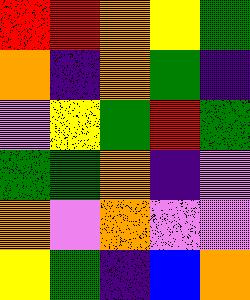[["red", "red", "orange", "yellow", "green"], ["orange", "indigo", "orange", "green", "indigo"], ["violet", "yellow", "green", "red", "green"], ["green", "green", "orange", "indigo", "violet"], ["orange", "violet", "orange", "violet", "violet"], ["yellow", "green", "indigo", "blue", "orange"]]